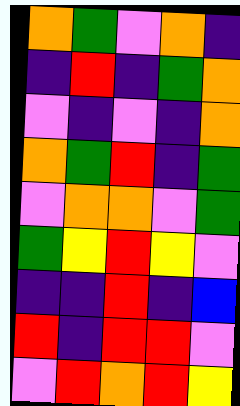[["orange", "green", "violet", "orange", "indigo"], ["indigo", "red", "indigo", "green", "orange"], ["violet", "indigo", "violet", "indigo", "orange"], ["orange", "green", "red", "indigo", "green"], ["violet", "orange", "orange", "violet", "green"], ["green", "yellow", "red", "yellow", "violet"], ["indigo", "indigo", "red", "indigo", "blue"], ["red", "indigo", "red", "red", "violet"], ["violet", "red", "orange", "red", "yellow"]]